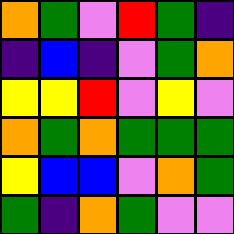[["orange", "green", "violet", "red", "green", "indigo"], ["indigo", "blue", "indigo", "violet", "green", "orange"], ["yellow", "yellow", "red", "violet", "yellow", "violet"], ["orange", "green", "orange", "green", "green", "green"], ["yellow", "blue", "blue", "violet", "orange", "green"], ["green", "indigo", "orange", "green", "violet", "violet"]]